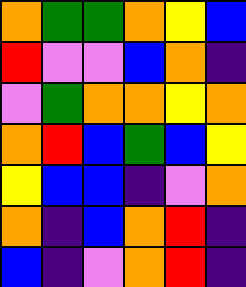[["orange", "green", "green", "orange", "yellow", "blue"], ["red", "violet", "violet", "blue", "orange", "indigo"], ["violet", "green", "orange", "orange", "yellow", "orange"], ["orange", "red", "blue", "green", "blue", "yellow"], ["yellow", "blue", "blue", "indigo", "violet", "orange"], ["orange", "indigo", "blue", "orange", "red", "indigo"], ["blue", "indigo", "violet", "orange", "red", "indigo"]]